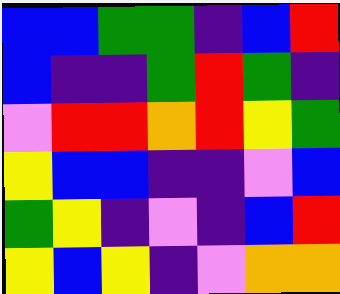[["blue", "blue", "green", "green", "indigo", "blue", "red"], ["blue", "indigo", "indigo", "green", "red", "green", "indigo"], ["violet", "red", "red", "orange", "red", "yellow", "green"], ["yellow", "blue", "blue", "indigo", "indigo", "violet", "blue"], ["green", "yellow", "indigo", "violet", "indigo", "blue", "red"], ["yellow", "blue", "yellow", "indigo", "violet", "orange", "orange"]]